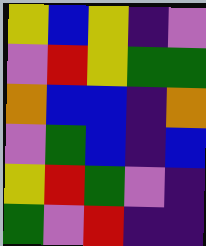[["yellow", "blue", "yellow", "indigo", "violet"], ["violet", "red", "yellow", "green", "green"], ["orange", "blue", "blue", "indigo", "orange"], ["violet", "green", "blue", "indigo", "blue"], ["yellow", "red", "green", "violet", "indigo"], ["green", "violet", "red", "indigo", "indigo"]]